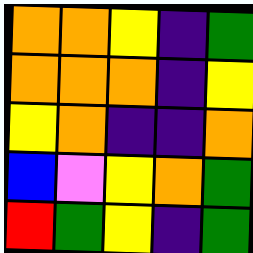[["orange", "orange", "yellow", "indigo", "green"], ["orange", "orange", "orange", "indigo", "yellow"], ["yellow", "orange", "indigo", "indigo", "orange"], ["blue", "violet", "yellow", "orange", "green"], ["red", "green", "yellow", "indigo", "green"]]